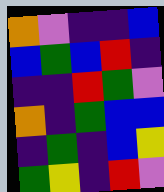[["orange", "violet", "indigo", "indigo", "blue"], ["blue", "green", "blue", "red", "indigo"], ["indigo", "indigo", "red", "green", "violet"], ["orange", "indigo", "green", "blue", "blue"], ["indigo", "green", "indigo", "blue", "yellow"], ["green", "yellow", "indigo", "red", "violet"]]